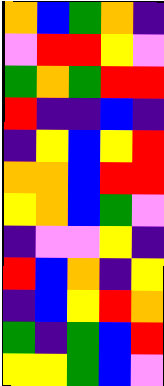[["orange", "blue", "green", "orange", "indigo"], ["violet", "red", "red", "yellow", "violet"], ["green", "orange", "green", "red", "red"], ["red", "indigo", "indigo", "blue", "indigo"], ["indigo", "yellow", "blue", "yellow", "red"], ["orange", "orange", "blue", "red", "red"], ["yellow", "orange", "blue", "green", "violet"], ["indigo", "violet", "violet", "yellow", "indigo"], ["red", "blue", "orange", "indigo", "yellow"], ["indigo", "blue", "yellow", "red", "orange"], ["green", "indigo", "green", "blue", "red"], ["yellow", "yellow", "green", "blue", "violet"]]